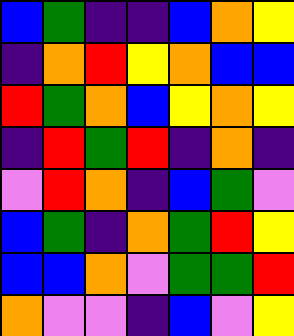[["blue", "green", "indigo", "indigo", "blue", "orange", "yellow"], ["indigo", "orange", "red", "yellow", "orange", "blue", "blue"], ["red", "green", "orange", "blue", "yellow", "orange", "yellow"], ["indigo", "red", "green", "red", "indigo", "orange", "indigo"], ["violet", "red", "orange", "indigo", "blue", "green", "violet"], ["blue", "green", "indigo", "orange", "green", "red", "yellow"], ["blue", "blue", "orange", "violet", "green", "green", "red"], ["orange", "violet", "violet", "indigo", "blue", "violet", "yellow"]]